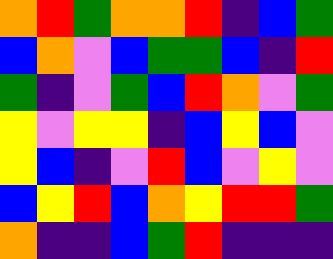[["orange", "red", "green", "orange", "orange", "red", "indigo", "blue", "green"], ["blue", "orange", "violet", "blue", "green", "green", "blue", "indigo", "red"], ["green", "indigo", "violet", "green", "blue", "red", "orange", "violet", "green"], ["yellow", "violet", "yellow", "yellow", "indigo", "blue", "yellow", "blue", "violet"], ["yellow", "blue", "indigo", "violet", "red", "blue", "violet", "yellow", "violet"], ["blue", "yellow", "red", "blue", "orange", "yellow", "red", "red", "green"], ["orange", "indigo", "indigo", "blue", "green", "red", "indigo", "indigo", "indigo"]]